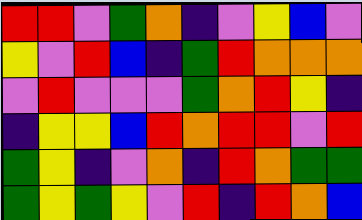[["red", "red", "violet", "green", "orange", "indigo", "violet", "yellow", "blue", "violet"], ["yellow", "violet", "red", "blue", "indigo", "green", "red", "orange", "orange", "orange"], ["violet", "red", "violet", "violet", "violet", "green", "orange", "red", "yellow", "indigo"], ["indigo", "yellow", "yellow", "blue", "red", "orange", "red", "red", "violet", "red"], ["green", "yellow", "indigo", "violet", "orange", "indigo", "red", "orange", "green", "green"], ["green", "yellow", "green", "yellow", "violet", "red", "indigo", "red", "orange", "blue"]]